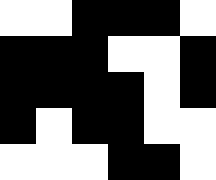[["white", "white", "black", "black", "black", "white"], ["black", "black", "black", "white", "white", "black"], ["black", "black", "black", "black", "white", "black"], ["black", "white", "black", "black", "white", "white"], ["white", "white", "white", "black", "black", "white"]]